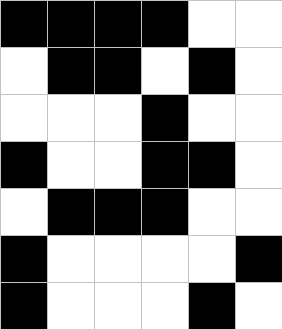[["black", "black", "black", "black", "white", "white"], ["white", "black", "black", "white", "black", "white"], ["white", "white", "white", "black", "white", "white"], ["black", "white", "white", "black", "black", "white"], ["white", "black", "black", "black", "white", "white"], ["black", "white", "white", "white", "white", "black"], ["black", "white", "white", "white", "black", "white"]]